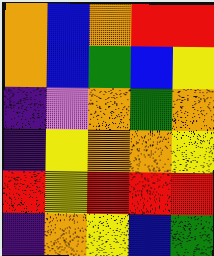[["orange", "blue", "orange", "red", "red"], ["orange", "blue", "green", "blue", "yellow"], ["indigo", "violet", "orange", "green", "orange"], ["indigo", "yellow", "orange", "orange", "yellow"], ["red", "yellow", "red", "red", "red"], ["indigo", "orange", "yellow", "blue", "green"]]